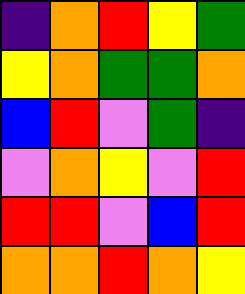[["indigo", "orange", "red", "yellow", "green"], ["yellow", "orange", "green", "green", "orange"], ["blue", "red", "violet", "green", "indigo"], ["violet", "orange", "yellow", "violet", "red"], ["red", "red", "violet", "blue", "red"], ["orange", "orange", "red", "orange", "yellow"]]